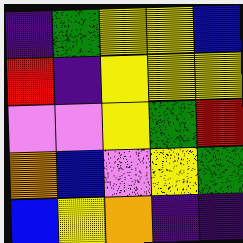[["indigo", "green", "yellow", "yellow", "blue"], ["red", "indigo", "yellow", "yellow", "yellow"], ["violet", "violet", "yellow", "green", "red"], ["orange", "blue", "violet", "yellow", "green"], ["blue", "yellow", "orange", "indigo", "indigo"]]